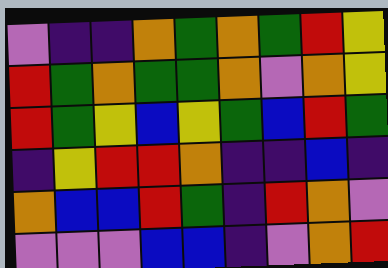[["violet", "indigo", "indigo", "orange", "green", "orange", "green", "red", "yellow"], ["red", "green", "orange", "green", "green", "orange", "violet", "orange", "yellow"], ["red", "green", "yellow", "blue", "yellow", "green", "blue", "red", "green"], ["indigo", "yellow", "red", "red", "orange", "indigo", "indigo", "blue", "indigo"], ["orange", "blue", "blue", "red", "green", "indigo", "red", "orange", "violet"], ["violet", "violet", "violet", "blue", "blue", "indigo", "violet", "orange", "red"]]